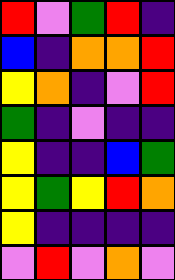[["red", "violet", "green", "red", "indigo"], ["blue", "indigo", "orange", "orange", "red"], ["yellow", "orange", "indigo", "violet", "red"], ["green", "indigo", "violet", "indigo", "indigo"], ["yellow", "indigo", "indigo", "blue", "green"], ["yellow", "green", "yellow", "red", "orange"], ["yellow", "indigo", "indigo", "indigo", "indigo"], ["violet", "red", "violet", "orange", "violet"]]